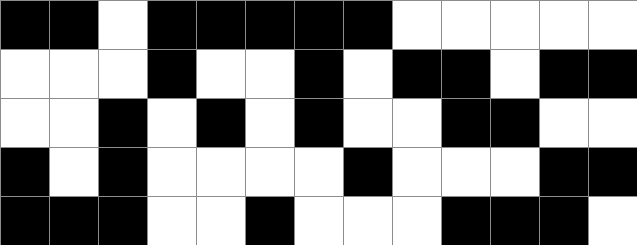[["black", "black", "white", "black", "black", "black", "black", "black", "white", "white", "white", "white", "white"], ["white", "white", "white", "black", "white", "white", "black", "white", "black", "black", "white", "black", "black"], ["white", "white", "black", "white", "black", "white", "black", "white", "white", "black", "black", "white", "white"], ["black", "white", "black", "white", "white", "white", "white", "black", "white", "white", "white", "black", "black"], ["black", "black", "black", "white", "white", "black", "white", "white", "white", "black", "black", "black", "white"]]